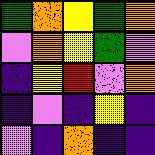[["green", "orange", "yellow", "green", "orange"], ["violet", "orange", "yellow", "green", "violet"], ["indigo", "yellow", "red", "violet", "orange"], ["indigo", "violet", "indigo", "yellow", "indigo"], ["violet", "indigo", "orange", "indigo", "indigo"]]